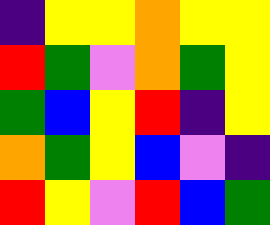[["indigo", "yellow", "yellow", "orange", "yellow", "yellow"], ["red", "green", "violet", "orange", "green", "yellow"], ["green", "blue", "yellow", "red", "indigo", "yellow"], ["orange", "green", "yellow", "blue", "violet", "indigo"], ["red", "yellow", "violet", "red", "blue", "green"]]